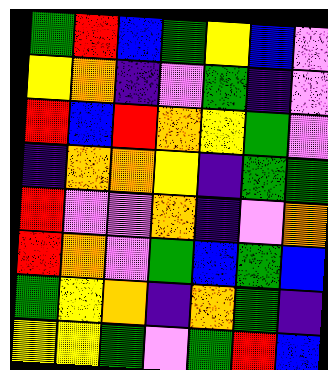[["green", "red", "blue", "green", "yellow", "blue", "violet"], ["yellow", "orange", "indigo", "violet", "green", "indigo", "violet"], ["red", "blue", "red", "orange", "yellow", "green", "violet"], ["indigo", "orange", "orange", "yellow", "indigo", "green", "green"], ["red", "violet", "violet", "orange", "indigo", "violet", "orange"], ["red", "orange", "violet", "green", "blue", "green", "blue"], ["green", "yellow", "orange", "indigo", "orange", "green", "indigo"], ["yellow", "yellow", "green", "violet", "green", "red", "blue"]]